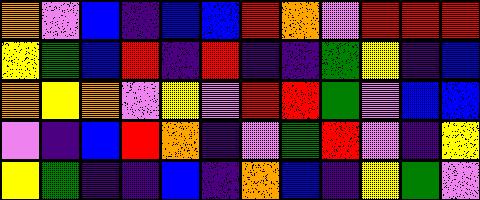[["orange", "violet", "blue", "indigo", "blue", "blue", "red", "orange", "violet", "red", "red", "red"], ["yellow", "green", "blue", "red", "indigo", "red", "indigo", "indigo", "green", "yellow", "indigo", "blue"], ["orange", "yellow", "orange", "violet", "yellow", "violet", "red", "red", "green", "violet", "blue", "blue"], ["violet", "indigo", "blue", "red", "orange", "indigo", "violet", "green", "red", "violet", "indigo", "yellow"], ["yellow", "green", "indigo", "indigo", "blue", "indigo", "orange", "blue", "indigo", "yellow", "green", "violet"]]